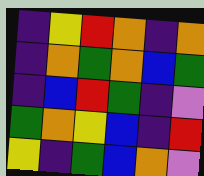[["indigo", "yellow", "red", "orange", "indigo", "orange"], ["indigo", "orange", "green", "orange", "blue", "green"], ["indigo", "blue", "red", "green", "indigo", "violet"], ["green", "orange", "yellow", "blue", "indigo", "red"], ["yellow", "indigo", "green", "blue", "orange", "violet"]]